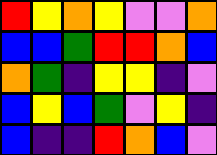[["red", "yellow", "orange", "yellow", "violet", "violet", "orange"], ["blue", "blue", "green", "red", "red", "orange", "blue"], ["orange", "green", "indigo", "yellow", "yellow", "indigo", "violet"], ["blue", "yellow", "blue", "green", "violet", "yellow", "indigo"], ["blue", "indigo", "indigo", "red", "orange", "blue", "violet"]]